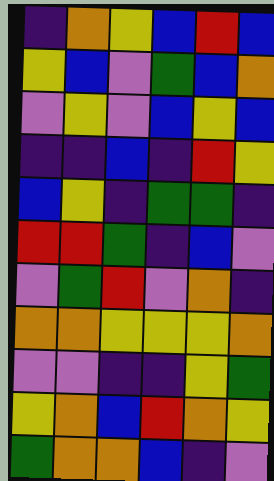[["indigo", "orange", "yellow", "blue", "red", "blue"], ["yellow", "blue", "violet", "green", "blue", "orange"], ["violet", "yellow", "violet", "blue", "yellow", "blue"], ["indigo", "indigo", "blue", "indigo", "red", "yellow"], ["blue", "yellow", "indigo", "green", "green", "indigo"], ["red", "red", "green", "indigo", "blue", "violet"], ["violet", "green", "red", "violet", "orange", "indigo"], ["orange", "orange", "yellow", "yellow", "yellow", "orange"], ["violet", "violet", "indigo", "indigo", "yellow", "green"], ["yellow", "orange", "blue", "red", "orange", "yellow"], ["green", "orange", "orange", "blue", "indigo", "violet"]]